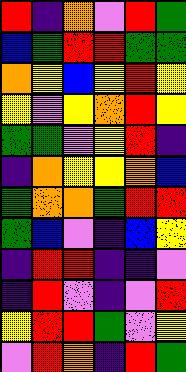[["red", "indigo", "orange", "violet", "red", "green"], ["blue", "green", "red", "red", "green", "green"], ["orange", "yellow", "blue", "yellow", "red", "yellow"], ["yellow", "violet", "yellow", "orange", "red", "yellow"], ["green", "green", "violet", "yellow", "red", "indigo"], ["indigo", "orange", "yellow", "yellow", "orange", "blue"], ["green", "orange", "orange", "green", "red", "red"], ["green", "blue", "violet", "indigo", "blue", "yellow"], ["indigo", "red", "red", "indigo", "indigo", "violet"], ["indigo", "red", "violet", "indigo", "violet", "red"], ["yellow", "red", "red", "green", "violet", "yellow"], ["violet", "red", "orange", "indigo", "red", "green"]]